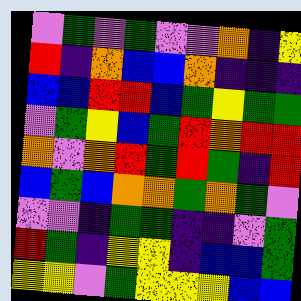[["violet", "green", "violet", "green", "violet", "violet", "orange", "indigo", "yellow"], ["red", "indigo", "orange", "blue", "blue", "orange", "indigo", "indigo", "indigo"], ["blue", "blue", "red", "red", "blue", "green", "yellow", "green", "green"], ["violet", "green", "yellow", "blue", "green", "red", "orange", "red", "red"], ["orange", "violet", "orange", "red", "green", "red", "green", "indigo", "red"], ["blue", "green", "blue", "orange", "orange", "green", "orange", "green", "violet"], ["violet", "violet", "indigo", "green", "green", "indigo", "indigo", "violet", "green"], ["red", "green", "indigo", "yellow", "yellow", "indigo", "blue", "blue", "green"], ["yellow", "yellow", "violet", "green", "yellow", "yellow", "yellow", "blue", "blue"]]